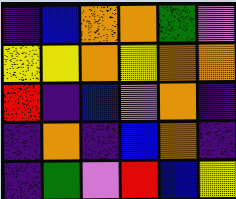[["indigo", "blue", "orange", "orange", "green", "violet"], ["yellow", "yellow", "orange", "yellow", "orange", "orange"], ["red", "indigo", "blue", "violet", "orange", "indigo"], ["indigo", "orange", "indigo", "blue", "orange", "indigo"], ["indigo", "green", "violet", "red", "blue", "yellow"]]